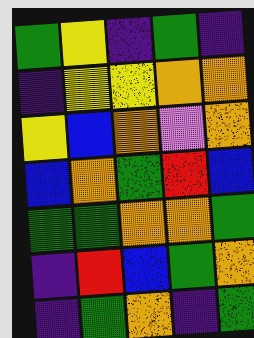[["green", "yellow", "indigo", "green", "indigo"], ["indigo", "yellow", "yellow", "orange", "orange"], ["yellow", "blue", "orange", "violet", "orange"], ["blue", "orange", "green", "red", "blue"], ["green", "green", "orange", "orange", "green"], ["indigo", "red", "blue", "green", "orange"], ["indigo", "green", "orange", "indigo", "green"]]